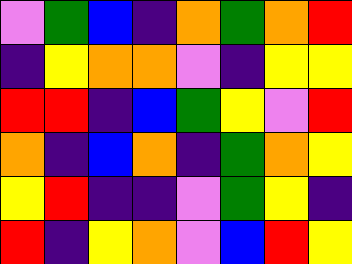[["violet", "green", "blue", "indigo", "orange", "green", "orange", "red"], ["indigo", "yellow", "orange", "orange", "violet", "indigo", "yellow", "yellow"], ["red", "red", "indigo", "blue", "green", "yellow", "violet", "red"], ["orange", "indigo", "blue", "orange", "indigo", "green", "orange", "yellow"], ["yellow", "red", "indigo", "indigo", "violet", "green", "yellow", "indigo"], ["red", "indigo", "yellow", "orange", "violet", "blue", "red", "yellow"]]